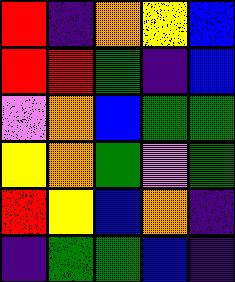[["red", "indigo", "orange", "yellow", "blue"], ["red", "red", "green", "indigo", "blue"], ["violet", "orange", "blue", "green", "green"], ["yellow", "orange", "green", "violet", "green"], ["red", "yellow", "blue", "orange", "indigo"], ["indigo", "green", "green", "blue", "indigo"]]